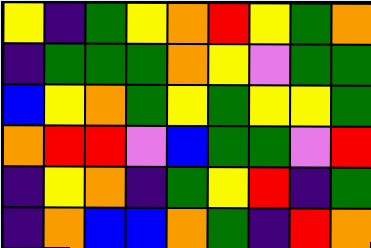[["yellow", "indigo", "green", "yellow", "orange", "red", "yellow", "green", "orange"], ["indigo", "green", "green", "green", "orange", "yellow", "violet", "green", "green"], ["blue", "yellow", "orange", "green", "yellow", "green", "yellow", "yellow", "green"], ["orange", "red", "red", "violet", "blue", "green", "green", "violet", "red"], ["indigo", "yellow", "orange", "indigo", "green", "yellow", "red", "indigo", "green"], ["indigo", "orange", "blue", "blue", "orange", "green", "indigo", "red", "orange"]]